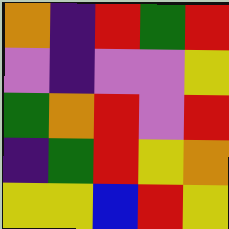[["orange", "indigo", "red", "green", "red"], ["violet", "indigo", "violet", "violet", "yellow"], ["green", "orange", "red", "violet", "red"], ["indigo", "green", "red", "yellow", "orange"], ["yellow", "yellow", "blue", "red", "yellow"]]